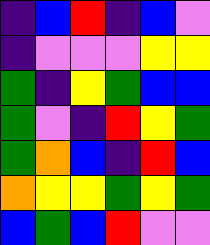[["indigo", "blue", "red", "indigo", "blue", "violet"], ["indigo", "violet", "violet", "violet", "yellow", "yellow"], ["green", "indigo", "yellow", "green", "blue", "blue"], ["green", "violet", "indigo", "red", "yellow", "green"], ["green", "orange", "blue", "indigo", "red", "blue"], ["orange", "yellow", "yellow", "green", "yellow", "green"], ["blue", "green", "blue", "red", "violet", "violet"]]